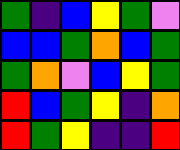[["green", "indigo", "blue", "yellow", "green", "violet"], ["blue", "blue", "green", "orange", "blue", "green"], ["green", "orange", "violet", "blue", "yellow", "green"], ["red", "blue", "green", "yellow", "indigo", "orange"], ["red", "green", "yellow", "indigo", "indigo", "red"]]